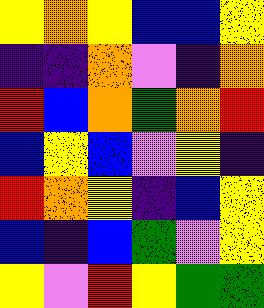[["yellow", "orange", "yellow", "blue", "blue", "yellow"], ["indigo", "indigo", "orange", "violet", "indigo", "orange"], ["red", "blue", "orange", "green", "orange", "red"], ["blue", "yellow", "blue", "violet", "yellow", "indigo"], ["red", "orange", "yellow", "indigo", "blue", "yellow"], ["blue", "indigo", "blue", "green", "violet", "yellow"], ["yellow", "violet", "red", "yellow", "green", "green"]]